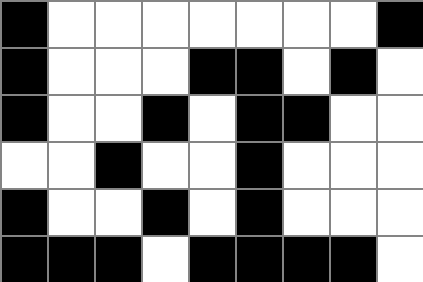[["black", "white", "white", "white", "white", "white", "white", "white", "black"], ["black", "white", "white", "white", "black", "black", "white", "black", "white"], ["black", "white", "white", "black", "white", "black", "black", "white", "white"], ["white", "white", "black", "white", "white", "black", "white", "white", "white"], ["black", "white", "white", "black", "white", "black", "white", "white", "white"], ["black", "black", "black", "white", "black", "black", "black", "black", "white"]]